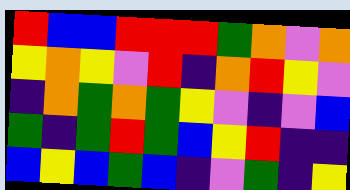[["red", "blue", "blue", "red", "red", "red", "green", "orange", "violet", "orange"], ["yellow", "orange", "yellow", "violet", "red", "indigo", "orange", "red", "yellow", "violet"], ["indigo", "orange", "green", "orange", "green", "yellow", "violet", "indigo", "violet", "blue"], ["green", "indigo", "green", "red", "green", "blue", "yellow", "red", "indigo", "indigo"], ["blue", "yellow", "blue", "green", "blue", "indigo", "violet", "green", "indigo", "yellow"]]